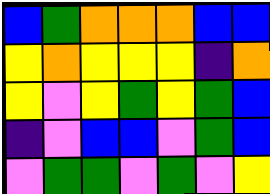[["blue", "green", "orange", "orange", "orange", "blue", "blue"], ["yellow", "orange", "yellow", "yellow", "yellow", "indigo", "orange"], ["yellow", "violet", "yellow", "green", "yellow", "green", "blue"], ["indigo", "violet", "blue", "blue", "violet", "green", "blue"], ["violet", "green", "green", "violet", "green", "violet", "yellow"]]